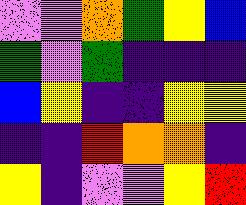[["violet", "violet", "orange", "green", "yellow", "blue"], ["green", "violet", "green", "indigo", "indigo", "indigo"], ["blue", "yellow", "indigo", "indigo", "yellow", "yellow"], ["indigo", "indigo", "red", "orange", "orange", "indigo"], ["yellow", "indigo", "violet", "violet", "yellow", "red"]]